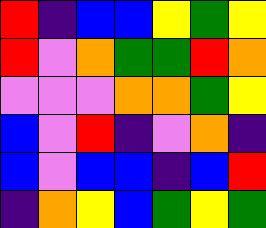[["red", "indigo", "blue", "blue", "yellow", "green", "yellow"], ["red", "violet", "orange", "green", "green", "red", "orange"], ["violet", "violet", "violet", "orange", "orange", "green", "yellow"], ["blue", "violet", "red", "indigo", "violet", "orange", "indigo"], ["blue", "violet", "blue", "blue", "indigo", "blue", "red"], ["indigo", "orange", "yellow", "blue", "green", "yellow", "green"]]